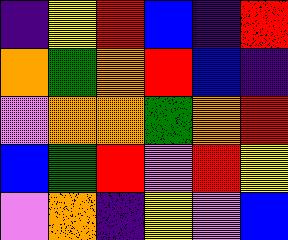[["indigo", "yellow", "red", "blue", "indigo", "red"], ["orange", "green", "orange", "red", "blue", "indigo"], ["violet", "orange", "orange", "green", "orange", "red"], ["blue", "green", "red", "violet", "red", "yellow"], ["violet", "orange", "indigo", "yellow", "violet", "blue"]]